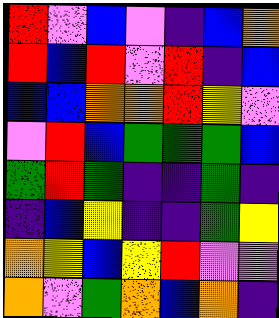[["red", "violet", "blue", "violet", "indigo", "blue", "orange"], ["red", "blue", "red", "violet", "red", "indigo", "blue"], ["blue", "blue", "orange", "orange", "red", "yellow", "violet"], ["violet", "red", "blue", "green", "green", "green", "blue"], ["green", "red", "green", "indigo", "indigo", "green", "indigo"], ["indigo", "blue", "yellow", "indigo", "indigo", "green", "yellow"], ["orange", "yellow", "blue", "yellow", "red", "violet", "violet"], ["orange", "violet", "green", "orange", "blue", "orange", "indigo"]]